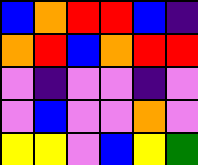[["blue", "orange", "red", "red", "blue", "indigo"], ["orange", "red", "blue", "orange", "red", "red"], ["violet", "indigo", "violet", "violet", "indigo", "violet"], ["violet", "blue", "violet", "violet", "orange", "violet"], ["yellow", "yellow", "violet", "blue", "yellow", "green"]]